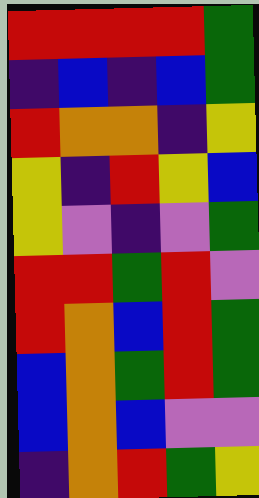[["red", "red", "red", "red", "green"], ["indigo", "blue", "indigo", "blue", "green"], ["red", "orange", "orange", "indigo", "yellow"], ["yellow", "indigo", "red", "yellow", "blue"], ["yellow", "violet", "indigo", "violet", "green"], ["red", "red", "green", "red", "violet"], ["red", "orange", "blue", "red", "green"], ["blue", "orange", "green", "red", "green"], ["blue", "orange", "blue", "violet", "violet"], ["indigo", "orange", "red", "green", "yellow"]]